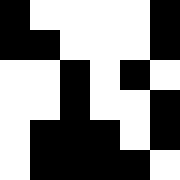[["black", "white", "white", "white", "white", "black"], ["black", "black", "white", "white", "white", "black"], ["white", "white", "black", "white", "black", "white"], ["white", "white", "black", "white", "white", "black"], ["white", "black", "black", "black", "white", "black"], ["white", "black", "black", "black", "black", "white"]]